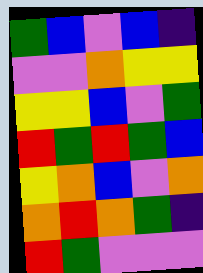[["green", "blue", "violet", "blue", "indigo"], ["violet", "violet", "orange", "yellow", "yellow"], ["yellow", "yellow", "blue", "violet", "green"], ["red", "green", "red", "green", "blue"], ["yellow", "orange", "blue", "violet", "orange"], ["orange", "red", "orange", "green", "indigo"], ["red", "green", "violet", "violet", "violet"]]